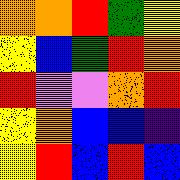[["orange", "orange", "red", "green", "yellow"], ["yellow", "blue", "green", "red", "orange"], ["red", "violet", "violet", "orange", "red"], ["yellow", "orange", "blue", "blue", "indigo"], ["yellow", "red", "blue", "red", "blue"]]